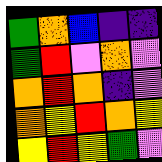[["green", "orange", "blue", "indigo", "indigo"], ["green", "red", "violet", "orange", "violet"], ["orange", "red", "orange", "indigo", "violet"], ["orange", "yellow", "red", "orange", "yellow"], ["yellow", "red", "yellow", "green", "violet"]]